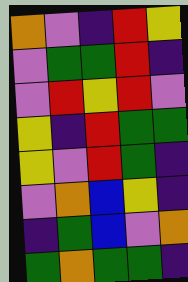[["orange", "violet", "indigo", "red", "yellow"], ["violet", "green", "green", "red", "indigo"], ["violet", "red", "yellow", "red", "violet"], ["yellow", "indigo", "red", "green", "green"], ["yellow", "violet", "red", "green", "indigo"], ["violet", "orange", "blue", "yellow", "indigo"], ["indigo", "green", "blue", "violet", "orange"], ["green", "orange", "green", "green", "indigo"]]